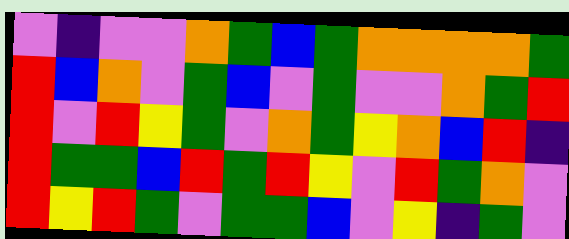[["violet", "indigo", "violet", "violet", "orange", "green", "blue", "green", "orange", "orange", "orange", "orange", "green"], ["red", "blue", "orange", "violet", "green", "blue", "violet", "green", "violet", "violet", "orange", "green", "red"], ["red", "violet", "red", "yellow", "green", "violet", "orange", "green", "yellow", "orange", "blue", "red", "indigo"], ["red", "green", "green", "blue", "red", "green", "red", "yellow", "violet", "red", "green", "orange", "violet"], ["red", "yellow", "red", "green", "violet", "green", "green", "blue", "violet", "yellow", "indigo", "green", "violet"]]